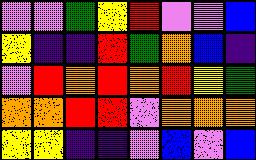[["violet", "violet", "green", "yellow", "red", "violet", "violet", "blue"], ["yellow", "indigo", "indigo", "red", "green", "orange", "blue", "indigo"], ["violet", "red", "orange", "red", "orange", "red", "yellow", "green"], ["orange", "orange", "red", "red", "violet", "orange", "orange", "orange"], ["yellow", "yellow", "indigo", "indigo", "violet", "blue", "violet", "blue"]]